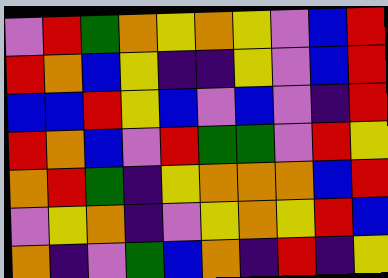[["violet", "red", "green", "orange", "yellow", "orange", "yellow", "violet", "blue", "red"], ["red", "orange", "blue", "yellow", "indigo", "indigo", "yellow", "violet", "blue", "red"], ["blue", "blue", "red", "yellow", "blue", "violet", "blue", "violet", "indigo", "red"], ["red", "orange", "blue", "violet", "red", "green", "green", "violet", "red", "yellow"], ["orange", "red", "green", "indigo", "yellow", "orange", "orange", "orange", "blue", "red"], ["violet", "yellow", "orange", "indigo", "violet", "yellow", "orange", "yellow", "red", "blue"], ["orange", "indigo", "violet", "green", "blue", "orange", "indigo", "red", "indigo", "yellow"]]